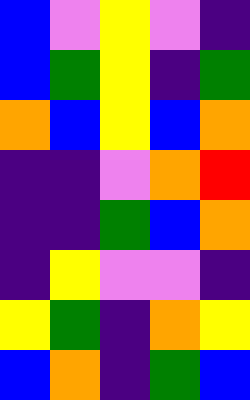[["blue", "violet", "yellow", "violet", "indigo"], ["blue", "green", "yellow", "indigo", "green"], ["orange", "blue", "yellow", "blue", "orange"], ["indigo", "indigo", "violet", "orange", "red"], ["indigo", "indigo", "green", "blue", "orange"], ["indigo", "yellow", "violet", "violet", "indigo"], ["yellow", "green", "indigo", "orange", "yellow"], ["blue", "orange", "indigo", "green", "blue"]]